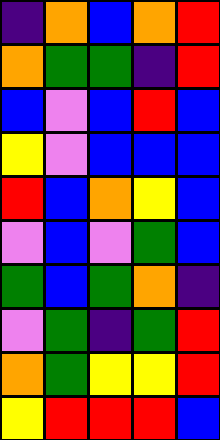[["indigo", "orange", "blue", "orange", "red"], ["orange", "green", "green", "indigo", "red"], ["blue", "violet", "blue", "red", "blue"], ["yellow", "violet", "blue", "blue", "blue"], ["red", "blue", "orange", "yellow", "blue"], ["violet", "blue", "violet", "green", "blue"], ["green", "blue", "green", "orange", "indigo"], ["violet", "green", "indigo", "green", "red"], ["orange", "green", "yellow", "yellow", "red"], ["yellow", "red", "red", "red", "blue"]]